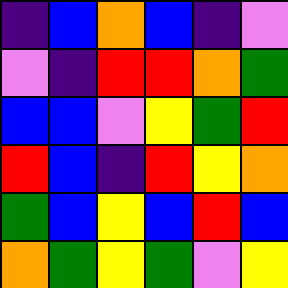[["indigo", "blue", "orange", "blue", "indigo", "violet"], ["violet", "indigo", "red", "red", "orange", "green"], ["blue", "blue", "violet", "yellow", "green", "red"], ["red", "blue", "indigo", "red", "yellow", "orange"], ["green", "blue", "yellow", "blue", "red", "blue"], ["orange", "green", "yellow", "green", "violet", "yellow"]]